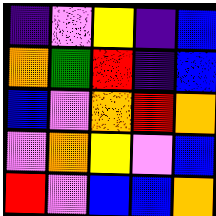[["indigo", "violet", "yellow", "indigo", "blue"], ["orange", "green", "red", "indigo", "blue"], ["blue", "violet", "orange", "red", "orange"], ["violet", "orange", "yellow", "violet", "blue"], ["red", "violet", "blue", "blue", "orange"]]